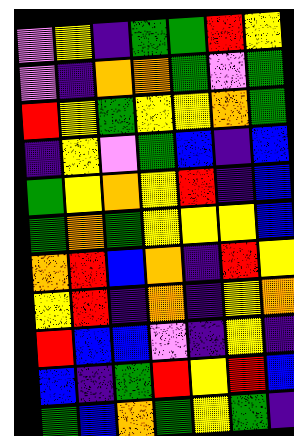[["violet", "yellow", "indigo", "green", "green", "red", "yellow"], ["violet", "indigo", "orange", "orange", "green", "violet", "green"], ["red", "yellow", "green", "yellow", "yellow", "orange", "green"], ["indigo", "yellow", "violet", "green", "blue", "indigo", "blue"], ["green", "yellow", "orange", "yellow", "red", "indigo", "blue"], ["green", "orange", "green", "yellow", "yellow", "yellow", "blue"], ["orange", "red", "blue", "orange", "indigo", "red", "yellow"], ["yellow", "red", "indigo", "orange", "indigo", "yellow", "orange"], ["red", "blue", "blue", "violet", "indigo", "yellow", "indigo"], ["blue", "indigo", "green", "red", "yellow", "red", "blue"], ["green", "blue", "orange", "green", "yellow", "green", "indigo"]]